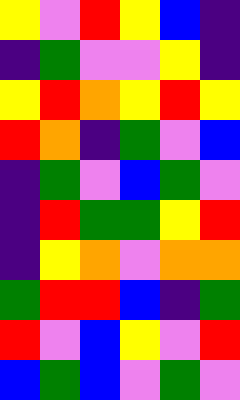[["yellow", "violet", "red", "yellow", "blue", "indigo"], ["indigo", "green", "violet", "violet", "yellow", "indigo"], ["yellow", "red", "orange", "yellow", "red", "yellow"], ["red", "orange", "indigo", "green", "violet", "blue"], ["indigo", "green", "violet", "blue", "green", "violet"], ["indigo", "red", "green", "green", "yellow", "red"], ["indigo", "yellow", "orange", "violet", "orange", "orange"], ["green", "red", "red", "blue", "indigo", "green"], ["red", "violet", "blue", "yellow", "violet", "red"], ["blue", "green", "blue", "violet", "green", "violet"]]